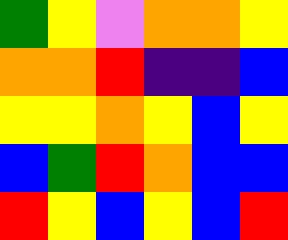[["green", "yellow", "violet", "orange", "orange", "yellow"], ["orange", "orange", "red", "indigo", "indigo", "blue"], ["yellow", "yellow", "orange", "yellow", "blue", "yellow"], ["blue", "green", "red", "orange", "blue", "blue"], ["red", "yellow", "blue", "yellow", "blue", "red"]]